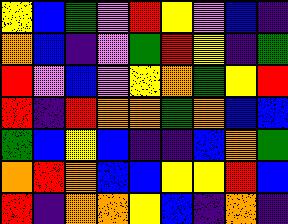[["yellow", "blue", "green", "violet", "red", "yellow", "violet", "blue", "indigo"], ["orange", "blue", "indigo", "violet", "green", "red", "yellow", "indigo", "green"], ["red", "violet", "blue", "violet", "yellow", "orange", "green", "yellow", "red"], ["red", "indigo", "red", "orange", "orange", "green", "orange", "blue", "blue"], ["green", "blue", "yellow", "blue", "indigo", "indigo", "blue", "orange", "green"], ["orange", "red", "orange", "blue", "blue", "yellow", "yellow", "red", "blue"], ["red", "indigo", "orange", "orange", "yellow", "blue", "indigo", "orange", "indigo"]]